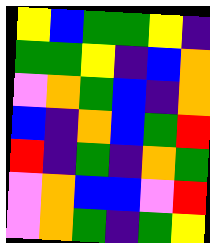[["yellow", "blue", "green", "green", "yellow", "indigo"], ["green", "green", "yellow", "indigo", "blue", "orange"], ["violet", "orange", "green", "blue", "indigo", "orange"], ["blue", "indigo", "orange", "blue", "green", "red"], ["red", "indigo", "green", "indigo", "orange", "green"], ["violet", "orange", "blue", "blue", "violet", "red"], ["violet", "orange", "green", "indigo", "green", "yellow"]]